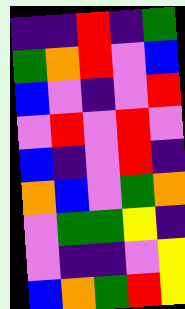[["indigo", "indigo", "red", "indigo", "green"], ["green", "orange", "red", "violet", "blue"], ["blue", "violet", "indigo", "violet", "red"], ["violet", "red", "violet", "red", "violet"], ["blue", "indigo", "violet", "red", "indigo"], ["orange", "blue", "violet", "green", "orange"], ["violet", "green", "green", "yellow", "indigo"], ["violet", "indigo", "indigo", "violet", "yellow"], ["blue", "orange", "green", "red", "yellow"]]